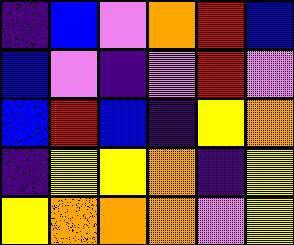[["indigo", "blue", "violet", "orange", "red", "blue"], ["blue", "violet", "indigo", "violet", "red", "violet"], ["blue", "red", "blue", "indigo", "yellow", "orange"], ["indigo", "yellow", "yellow", "orange", "indigo", "yellow"], ["yellow", "orange", "orange", "orange", "violet", "yellow"]]